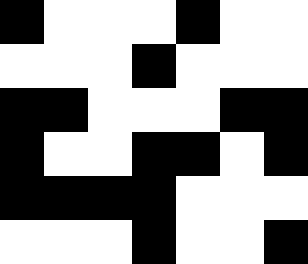[["black", "white", "white", "white", "black", "white", "white"], ["white", "white", "white", "black", "white", "white", "white"], ["black", "black", "white", "white", "white", "black", "black"], ["black", "white", "white", "black", "black", "white", "black"], ["black", "black", "black", "black", "white", "white", "white"], ["white", "white", "white", "black", "white", "white", "black"]]